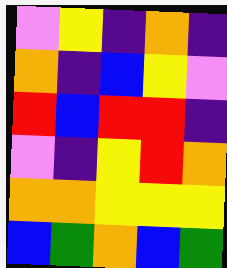[["violet", "yellow", "indigo", "orange", "indigo"], ["orange", "indigo", "blue", "yellow", "violet"], ["red", "blue", "red", "red", "indigo"], ["violet", "indigo", "yellow", "red", "orange"], ["orange", "orange", "yellow", "yellow", "yellow"], ["blue", "green", "orange", "blue", "green"]]